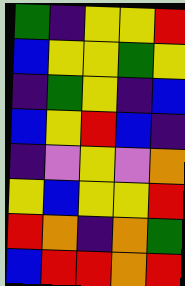[["green", "indigo", "yellow", "yellow", "red"], ["blue", "yellow", "yellow", "green", "yellow"], ["indigo", "green", "yellow", "indigo", "blue"], ["blue", "yellow", "red", "blue", "indigo"], ["indigo", "violet", "yellow", "violet", "orange"], ["yellow", "blue", "yellow", "yellow", "red"], ["red", "orange", "indigo", "orange", "green"], ["blue", "red", "red", "orange", "red"]]